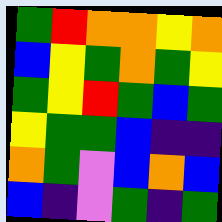[["green", "red", "orange", "orange", "yellow", "orange"], ["blue", "yellow", "green", "orange", "green", "yellow"], ["green", "yellow", "red", "green", "blue", "green"], ["yellow", "green", "green", "blue", "indigo", "indigo"], ["orange", "green", "violet", "blue", "orange", "blue"], ["blue", "indigo", "violet", "green", "indigo", "green"]]